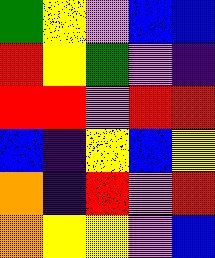[["green", "yellow", "violet", "blue", "blue"], ["red", "yellow", "green", "violet", "indigo"], ["red", "red", "violet", "red", "red"], ["blue", "indigo", "yellow", "blue", "yellow"], ["orange", "indigo", "red", "violet", "red"], ["orange", "yellow", "yellow", "violet", "blue"]]